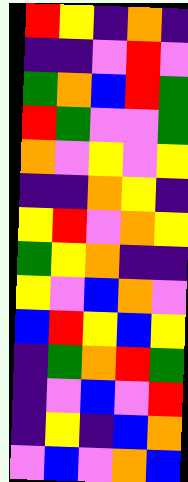[["red", "yellow", "indigo", "orange", "indigo"], ["indigo", "indigo", "violet", "red", "violet"], ["green", "orange", "blue", "red", "green"], ["red", "green", "violet", "violet", "green"], ["orange", "violet", "yellow", "violet", "yellow"], ["indigo", "indigo", "orange", "yellow", "indigo"], ["yellow", "red", "violet", "orange", "yellow"], ["green", "yellow", "orange", "indigo", "indigo"], ["yellow", "violet", "blue", "orange", "violet"], ["blue", "red", "yellow", "blue", "yellow"], ["indigo", "green", "orange", "red", "green"], ["indigo", "violet", "blue", "violet", "red"], ["indigo", "yellow", "indigo", "blue", "orange"], ["violet", "blue", "violet", "orange", "blue"]]